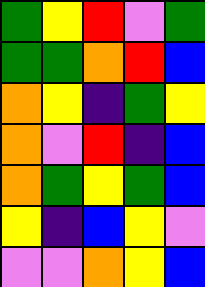[["green", "yellow", "red", "violet", "green"], ["green", "green", "orange", "red", "blue"], ["orange", "yellow", "indigo", "green", "yellow"], ["orange", "violet", "red", "indigo", "blue"], ["orange", "green", "yellow", "green", "blue"], ["yellow", "indigo", "blue", "yellow", "violet"], ["violet", "violet", "orange", "yellow", "blue"]]